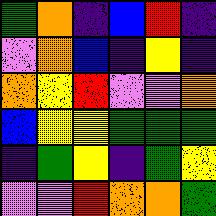[["green", "orange", "indigo", "blue", "red", "indigo"], ["violet", "orange", "blue", "indigo", "yellow", "indigo"], ["orange", "yellow", "red", "violet", "violet", "orange"], ["blue", "yellow", "yellow", "green", "green", "green"], ["indigo", "green", "yellow", "indigo", "green", "yellow"], ["violet", "violet", "red", "orange", "orange", "green"]]